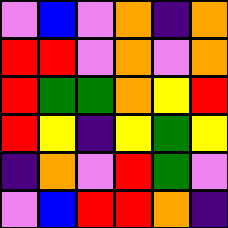[["violet", "blue", "violet", "orange", "indigo", "orange"], ["red", "red", "violet", "orange", "violet", "orange"], ["red", "green", "green", "orange", "yellow", "red"], ["red", "yellow", "indigo", "yellow", "green", "yellow"], ["indigo", "orange", "violet", "red", "green", "violet"], ["violet", "blue", "red", "red", "orange", "indigo"]]